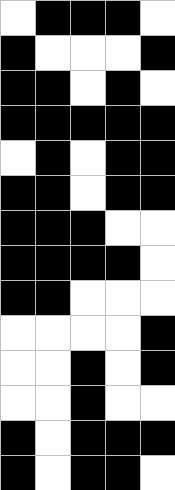[["white", "black", "black", "black", "white"], ["black", "white", "white", "white", "black"], ["black", "black", "white", "black", "white"], ["black", "black", "black", "black", "black"], ["white", "black", "white", "black", "black"], ["black", "black", "white", "black", "black"], ["black", "black", "black", "white", "white"], ["black", "black", "black", "black", "white"], ["black", "black", "white", "white", "white"], ["white", "white", "white", "white", "black"], ["white", "white", "black", "white", "black"], ["white", "white", "black", "white", "white"], ["black", "white", "black", "black", "black"], ["black", "white", "black", "black", "white"]]